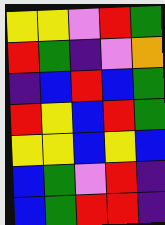[["yellow", "yellow", "violet", "red", "green"], ["red", "green", "indigo", "violet", "orange"], ["indigo", "blue", "red", "blue", "green"], ["red", "yellow", "blue", "red", "green"], ["yellow", "yellow", "blue", "yellow", "blue"], ["blue", "green", "violet", "red", "indigo"], ["blue", "green", "red", "red", "indigo"]]